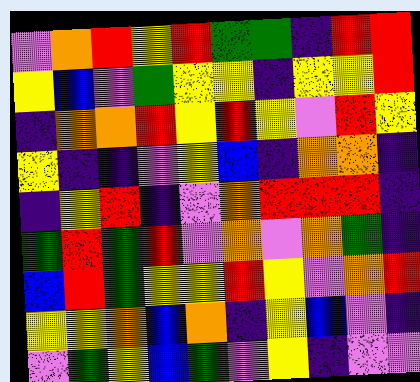[["violet", "orange", "red", "yellow", "red", "green", "green", "indigo", "red", "red"], ["yellow", "blue", "violet", "green", "yellow", "yellow", "indigo", "yellow", "yellow", "red"], ["indigo", "orange", "orange", "red", "yellow", "red", "yellow", "violet", "red", "yellow"], ["yellow", "indigo", "indigo", "violet", "yellow", "blue", "indigo", "orange", "orange", "indigo"], ["indigo", "yellow", "red", "indigo", "violet", "orange", "red", "red", "red", "indigo"], ["green", "red", "green", "red", "violet", "orange", "violet", "orange", "green", "indigo"], ["blue", "red", "green", "yellow", "yellow", "red", "yellow", "violet", "orange", "red"], ["yellow", "yellow", "orange", "blue", "orange", "indigo", "yellow", "blue", "violet", "indigo"], ["violet", "green", "yellow", "blue", "green", "violet", "yellow", "indigo", "violet", "violet"]]